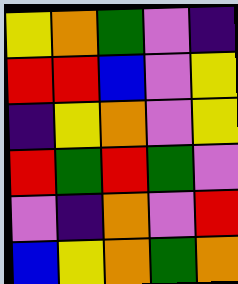[["yellow", "orange", "green", "violet", "indigo"], ["red", "red", "blue", "violet", "yellow"], ["indigo", "yellow", "orange", "violet", "yellow"], ["red", "green", "red", "green", "violet"], ["violet", "indigo", "orange", "violet", "red"], ["blue", "yellow", "orange", "green", "orange"]]